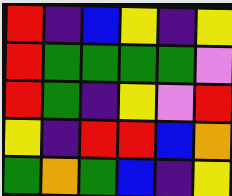[["red", "indigo", "blue", "yellow", "indigo", "yellow"], ["red", "green", "green", "green", "green", "violet"], ["red", "green", "indigo", "yellow", "violet", "red"], ["yellow", "indigo", "red", "red", "blue", "orange"], ["green", "orange", "green", "blue", "indigo", "yellow"]]